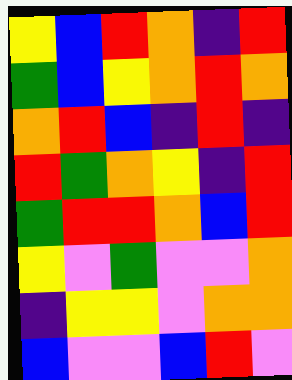[["yellow", "blue", "red", "orange", "indigo", "red"], ["green", "blue", "yellow", "orange", "red", "orange"], ["orange", "red", "blue", "indigo", "red", "indigo"], ["red", "green", "orange", "yellow", "indigo", "red"], ["green", "red", "red", "orange", "blue", "red"], ["yellow", "violet", "green", "violet", "violet", "orange"], ["indigo", "yellow", "yellow", "violet", "orange", "orange"], ["blue", "violet", "violet", "blue", "red", "violet"]]